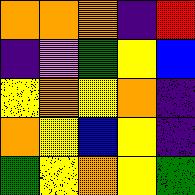[["orange", "orange", "orange", "indigo", "red"], ["indigo", "violet", "green", "yellow", "blue"], ["yellow", "orange", "yellow", "orange", "indigo"], ["orange", "yellow", "blue", "yellow", "indigo"], ["green", "yellow", "orange", "yellow", "green"]]